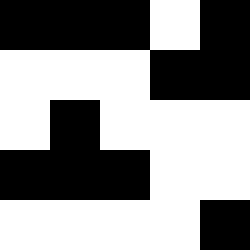[["black", "black", "black", "white", "black"], ["white", "white", "white", "black", "black"], ["white", "black", "white", "white", "white"], ["black", "black", "black", "white", "white"], ["white", "white", "white", "white", "black"]]